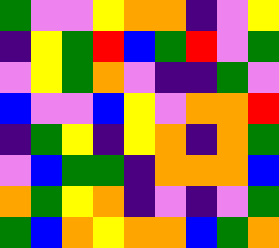[["green", "violet", "violet", "yellow", "orange", "orange", "indigo", "violet", "yellow"], ["indigo", "yellow", "green", "red", "blue", "green", "red", "violet", "green"], ["violet", "yellow", "green", "orange", "violet", "indigo", "indigo", "green", "violet"], ["blue", "violet", "violet", "blue", "yellow", "violet", "orange", "orange", "red"], ["indigo", "green", "yellow", "indigo", "yellow", "orange", "indigo", "orange", "green"], ["violet", "blue", "green", "green", "indigo", "orange", "orange", "orange", "blue"], ["orange", "green", "yellow", "orange", "indigo", "violet", "indigo", "violet", "green"], ["green", "blue", "orange", "yellow", "orange", "orange", "blue", "green", "orange"]]